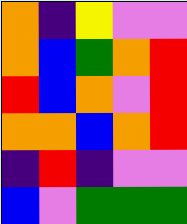[["orange", "indigo", "yellow", "violet", "violet"], ["orange", "blue", "green", "orange", "red"], ["red", "blue", "orange", "violet", "red"], ["orange", "orange", "blue", "orange", "red"], ["indigo", "red", "indigo", "violet", "violet"], ["blue", "violet", "green", "green", "green"]]